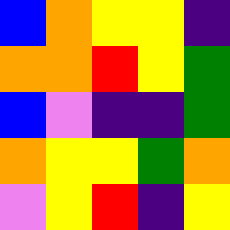[["blue", "orange", "yellow", "yellow", "indigo"], ["orange", "orange", "red", "yellow", "green"], ["blue", "violet", "indigo", "indigo", "green"], ["orange", "yellow", "yellow", "green", "orange"], ["violet", "yellow", "red", "indigo", "yellow"]]